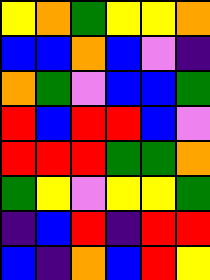[["yellow", "orange", "green", "yellow", "yellow", "orange"], ["blue", "blue", "orange", "blue", "violet", "indigo"], ["orange", "green", "violet", "blue", "blue", "green"], ["red", "blue", "red", "red", "blue", "violet"], ["red", "red", "red", "green", "green", "orange"], ["green", "yellow", "violet", "yellow", "yellow", "green"], ["indigo", "blue", "red", "indigo", "red", "red"], ["blue", "indigo", "orange", "blue", "red", "yellow"]]